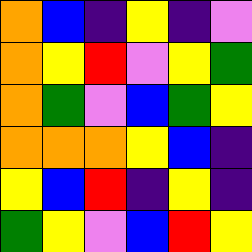[["orange", "blue", "indigo", "yellow", "indigo", "violet"], ["orange", "yellow", "red", "violet", "yellow", "green"], ["orange", "green", "violet", "blue", "green", "yellow"], ["orange", "orange", "orange", "yellow", "blue", "indigo"], ["yellow", "blue", "red", "indigo", "yellow", "indigo"], ["green", "yellow", "violet", "blue", "red", "yellow"]]